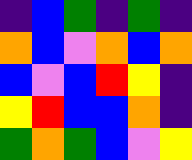[["indigo", "blue", "green", "indigo", "green", "indigo"], ["orange", "blue", "violet", "orange", "blue", "orange"], ["blue", "violet", "blue", "red", "yellow", "indigo"], ["yellow", "red", "blue", "blue", "orange", "indigo"], ["green", "orange", "green", "blue", "violet", "yellow"]]